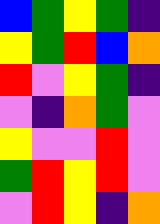[["blue", "green", "yellow", "green", "indigo"], ["yellow", "green", "red", "blue", "orange"], ["red", "violet", "yellow", "green", "indigo"], ["violet", "indigo", "orange", "green", "violet"], ["yellow", "violet", "violet", "red", "violet"], ["green", "red", "yellow", "red", "violet"], ["violet", "red", "yellow", "indigo", "orange"]]